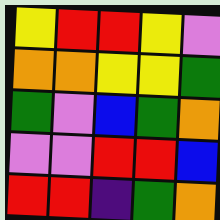[["yellow", "red", "red", "yellow", "violet"], ["orange", "orange", "yellow", "yellow", "green"], ["green", "violet", "blue", "green", "orange"], ["violet", "violet", "red", "red", "blue"], ["red", "red", "indigo", "green", "orange"]]